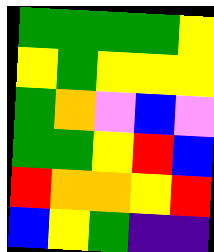[["green", "green", "green", "green", "yellow"], ["yellow", "green", "yellow", "yellow", "yellow"], ["green", "orange", "violet", "blue", "violet"], ["green", "green", "yellow", "red", "blue"], ["red", "orange", "orange", "yellow", "red"], ["blue", "yellow", "green", "indigo", "indigo"]]